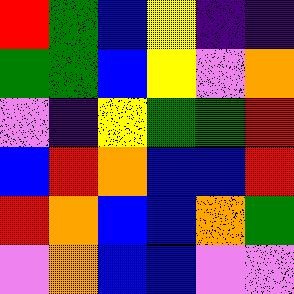[["red", "green", "blue", "yellow", "indigo", "indigo"], ["green", "green", "blue", "yellow", "violet", "orange"], ["violet", "indigo", "yellow", "green", "green", "red"], ["blue", "red", "orange", "blue", "blue", "red"], ["red", "orange", "blue", "blue", "orange", "green"], ["violet", "orange", "blue", "blue", "violet", "violet"]]